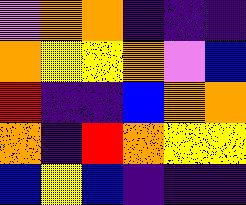[["violet", "orange", "orange", "indigo", "indigo", "indigo"], ["orange", "yellow", "yellow", "orange", "violet", "blue"], ["red", "indigo", "indigo", "blue", "orange", "orange"], ["orange", "indigo", "red", "orange", "yellow", "yellow"], ["blue", "yellow", "blue", "indigo", "indigo", "indigo"]]